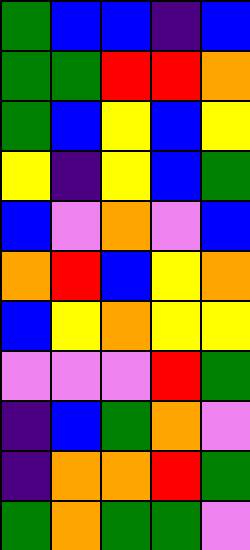[["green", "blue", "blue", "indigo", "blue"], ["green", "green", "red", "red", "orange"], ["green", "blue", "yellow", "blue", "yellow"], ["yellow", "indigo", "yellow", "blue", "green"], ["blue", "violet", "orange", "violet", "blue"], ["orange", "red", "blue", "yellow", "orange"], ["blue", "yellow", "orange", "yellow", "yellow"], ["violet", "violet", "violet", "red", "green"], ["indigo", "blue", "green", "orange", "violet"], ["indigo", "orange", "orange", "red", "green"], ["green", "orange", "green", "green", "violet"]]